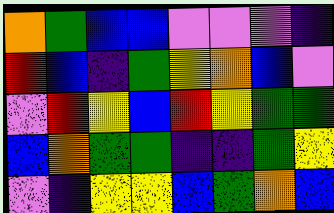[["orange", "green", "blue", "blue", "violet", "violet", "violet", "indigo"], ["red", "blue", "indigo", "green", "yellow", "orange", "blue", "violet"], ["violet", "red", "yellow", "blue", "red", "yellow", "green", "green"], ["blue", "orange", "green", "green", "indigo", "indigo", "green", "yellow"], ["violet", "indigo", "yellow", "yellow", "blue", "green", "orange", "blue"]]